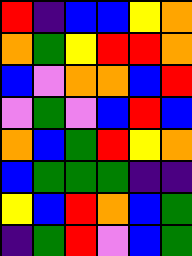[["red", "indigo", "blue", "blue", "yellow", "orange"], ["orange", "green", "yellow", "red", "red", "orange"], ["blue", "violet", "orange", "orange", "blue", "red"], ["violet", "green", "violet", "blue", "red", "blue"], ["orange", "blue", "green", "red", "yellow", "orange"], ["blue", "green", "green", "green", "indigo", "indigo"], ["yellow", "blue", "red", "orange", "blue", "green"], ["indigo", "green", "red", "violet", "blue", "green"]]